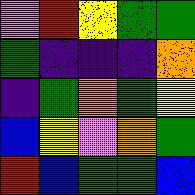[["violet", "red", "yellow", "green", "green"], ["green", "indigo", "indigo", "indigo", "orange"], ["indigo", "green", "orange", "green", "yellow"], ["blue", "yellow", "violet", "orange", "green"], ["red", "blue", "green", "green", "blue"]]